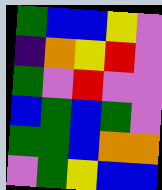[["green", "blue", "blue", "yellow", "violet"], ["indigo", "orange", "yellow", "red", "violet"], ["green", "violet", "red", "violet", "violet"], ["blue", "green", "blue", "green", "violet"], ["green", "green", "blue", "orange", "orange"], ["violet", "green", "yellow", "blue", "blue"]]